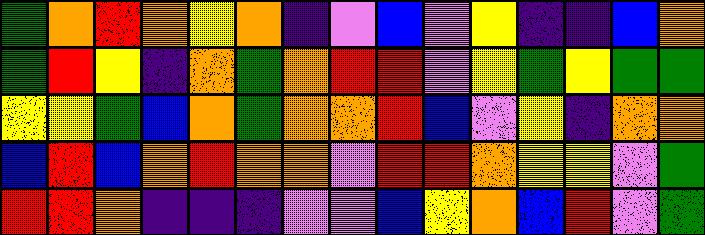[["green", "orange", "red", "orange", "yellow", "orange", "indigo", "violet", "blue", "violet", "yellow", "indigo", "indigo", "blue", "orange"], ["green", "red", "yellow", "indigo", "orange", "green", "orange", "red", "red", "violet", "yellow", "green", "yellow", "green", "green"], ["yellow", "yellow", "green", "blue", "orange", "green", "orange", "orange", "red", "blue", "violet", "yellow", "indigo", "orange", "orange"], ["blue", "red", "blue", "orange", "red", "orange", "orange", "violet", "red", "red", "orange", "yellow", "yellow", "violet", "green"], ["red", "red", "orange", "indigo", "indigo", "indigo", "violet", "violet", "blue", "yellow", "orange", "blue", "red", "violet", "green"]]